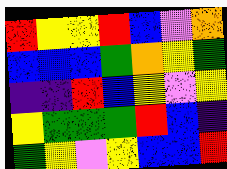[["red", "yellow", "yellow", "red", "blue", "violet", "orange"], ["blue", "blue", "blue", "green", "orange", "yellow", "green"], ["indigo", "indigo", "red", "blue", "yellow", "violet", "yellow"], ["yellow", "green", "green", "green", "red", "blue", "indigo"], ["green", "yellow", "violet", "yellow", "blue", "blue", "red"]]